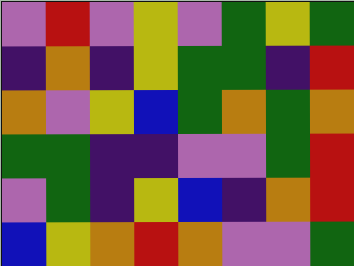[["violet", "red", "violet", "yellow", "violet", "green", "yellow", "green"], ["indigo", "orange", "indigo", "yellow", "green", "green", "indigo", "red"], ["orange", "violet", "yellow", "blue", "green", "orange", "green", "orange"], ["green", "green", "indigo", "indigo", "violet", "violet", "green", "red"], ["violet", "green", "indigo", "yellow", "blue", "indigo", "orange", "red"], ["blue", "yellow", "orange", "red", "orange", "violet", "violet", "green"]]